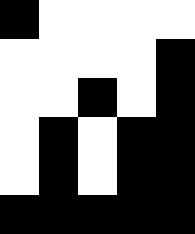[["black", "white", "white", "white", "white"], ["white", "white", "white", "white", "black"], ["white", "white", "black", "white", "black"], ["white", "black", "white", "black", "black"], ["white", "black", "white", "black", "black"], ["black", "black", "black", "black", "black"]]